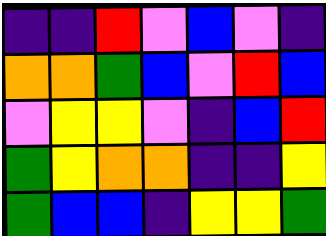[["indigo", "indigo", "red", "violet", "blue", "violet", "indigo"], ["orange", "orange", "green", "blue", "violet", "red", "blue"], ["violet", "yellow", "yellow", "violet", "indigo", "blue", "red"], ["green", "yellow", "orange", "orange", "indigo", "indigo", "yellow"], ["green", "blue", "blue", "indigo", "yellow", "yellow", "green"]]